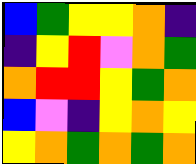[["blue", "green", "yellow", "yellow", "orange", "indigo"], ["indigo", "yellow", "red", "violet", "orange", "green"], ["orange", "red", "red", "yellow", "green", "orange"], ["blue", "violet", "indigo", "yellow", "orange", "yellow"], ["yellow", "orange", "green", "orange", "green", "orange"]]